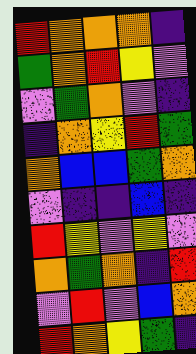[["red", "orange", "orange", "orange", "indigo"], ["green", "orange", "red", "yellow", "violet"], ["violet", "green", "orange", "violet", "indigo"], ["indigo", "orange", "yellow", "red", "green"], ["orange", "blue", "blue", "green", "orange"], ["violet", "indigo", "indigo", "blue", "indigo"], ["red", "yellow", "violet", "yellow", "violet"], ["orange", "green", "orange", "indigo", "red"], ["violet", "red", "violet", "blue", "orange"], ["red", "orange", "yellow", "green", "indigo"]]